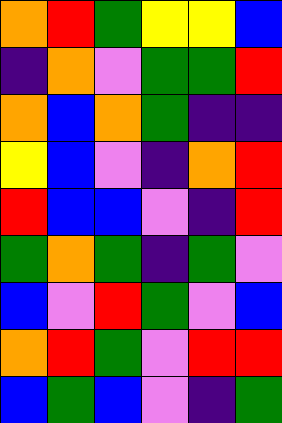[["orange", "red", "green", "yellow", "yellow", "blue"], ["indigo", "orange", "violet", "green", "green", "red"], ["orange", "blue", "orange", "green", "indigo", "indigo"], ["yellow", "blue", "violet", "indigo", "orange", "red"], ["red", "blue", "blue", "violet", "indigo", "red"], ["green", "orange", "green", "indigo", "green", "violet"], ["blue", "violet", "red", "green", "violet", "blue"], ["orange", "red", "green", "violet", "red", "red"], ["blue", "green", "blue", "violet", "indigo", "green"]]